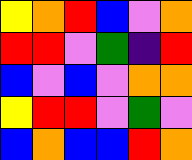[["yellow", "orange", "red", "blue", "violet", "orange"], ["red", "red", "violet", "green", "indigo", "red"], ["blue", "violet", "blue", "violet", "orange", "orange"], ["yellow", "red", "red", "violet", "green", "violet"], ["blue", "orange", "blue", "blue", "red", "orange"]]